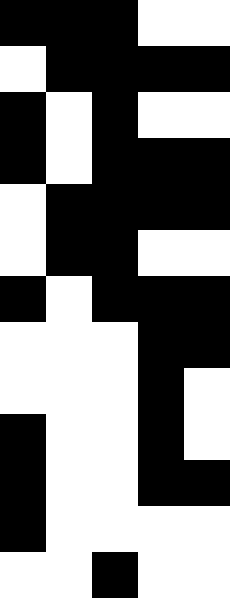[["black", "black", "black", "white", "white"], ["white", "black", "black", "black", "black"], ["black", "white", "black", "white", "white"], ["black", "white", "black", "black", "black"], ["white", "black", "black", "black", "black"], ["white", "black", "black", "white", "white"], ["black", "white", "black", "black", "black"], ["white", "white", "white", "black", "black"], ["white", "white", "white", "black", "white"], ["black", "white", "white", "black", "white"], ["black", "white", "white", "black", "black"], ["black", "white", "white", "white", "white"], ["white", "white", "black", "white", "white"]]